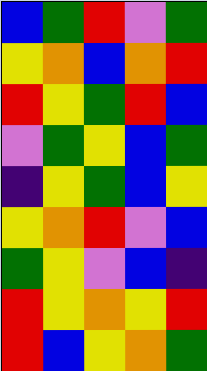[["blue", "green", "red", "violet", "green"], ["yellow", "orange", "blue", "orange", "red"], ["red", "yellow", "green", "red", "blue"], ["violet", "green", "yellow", "blue", "green"], ["indigo", "yellow", "green", "blue", "yellow"], ["yellow", "orange", "red", "violet", "blue"], ["green", "yellow", "violet", "blue", "indigo"], ["red", "yellow", "orange", "yellow", "red"], ["red", "blue", "yellow", "orange", "green"]]